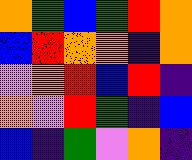[["orange", "green", "blue", "green", "red", "orange"], ["blue", "red", "orange", "orange", "indigo", "orange"], ["violet", "orange", "red", "blue", "red", "indigo"], ["orange", "violet", "red", "green", "indigo", "blue"], ["blue", "indigo", "green", "violet", "orange", "indigo"]]